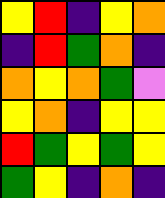[["yellow", "red", "indigo", "yellow", "orange"], ["indigo", "red", "green", "orange", "indigo"], ["orange", "yellow", "orange", "green", "violet"], ["yellow", "orange", "indigo", "yellow", "yellow"], ["red", "green", "yellow", "green", "yellow"], ["green", "yellow", "indigo", "orange", "indigo"]]